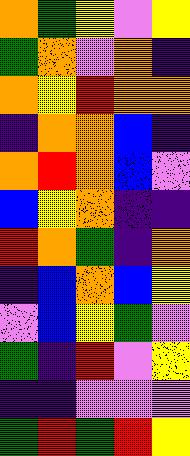[["orange", "green", "yellow", "violet", "yellow"], ["green", "orange", "violet", "orange", "indigo"], ["orange", "yellow", "red", "orange", "orange"], ["indigo", "orange", "orange", "blue", "indigo"], ["orange", "red", "orange", "blue", "violet"], ["blue", "yellow", "orange", "indigo", "indigo"], ["red", "orange", "green", "indigo", "orange"], ["indigo", "blue", "orange", "blue", "yellow"], ["violet", "blue", "yellow", "green", "violet"], ["green", "indigo", "red", "violet", "yellow"], ["indigo", "indigo", "violet", "violet", "violet"], ["green", "red", "green", "red", "yellow"]]